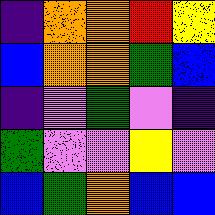[["indigo", "orange", "orange", "red", "yellow"], ["blue", "orange", "orange", "green", "blue"], ["indigo", "violet", "green", "violet", "indigo"], ["green", "violet", "violet", "yellow", "violet"], ["blue", "green", "orange", "blue", "blue"]]